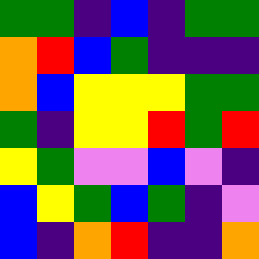[["green", "green", "indigo", "blue", "indigo", "green", "green"], ["orange", "red", "blue", "green", "indigo", "indigo", "indigo"], ["orange", "blue", "yellow", "yellow", "yellow", "green", "green"], ["green", "indigo", "yellow", "yellow", "red", "green", "red"], ["yellow", "green", "violet", "violet", "blue", "violet", "indigo"], ["blue", "yellow", "green", "blue", "green", "indigo", "violet"], ["blue", "indigo", "orange", "red", "indigo", "indigo", "orange"]]